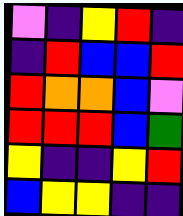[["violet", "indigo", "yellow", "red", "indigo"], ["indigo", "red", "blue", "blue", "red"], ["red", "orange", "orange", "blue", "violet"], ["red", "red", "red", "blue", "green"], ["yellow", "indigo", "indigo", "yellow", "red"], ["blue", "yellow", "yellow", "indigo", "indigo"]]